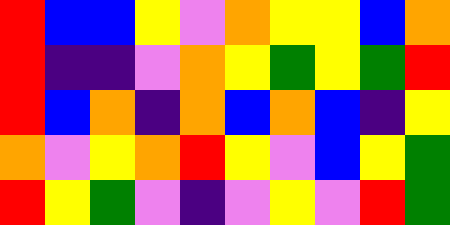[["red", "blue", "blue", "yellow", "violet", "orange", "yellow", "yellow", "blue", "orange"], ["red", "indigo", "indigo", "violet", "orange", "yellow", "green", "yellow", "green", "red"], ["red", "blue", "orange", "indigo", "orange", "blue", "orange", "blue", "indigo", "yellow"], ["orange", "violet", "yellow", "orange", "red", "yellow", "violet", "blue", "yellow", "green"], ["red", "yellow", "green", "violet", "indigo", "violet", "yellow", "violet", "red", "green"]]